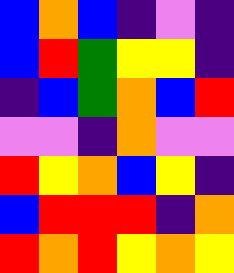[["blue", "orange", "blue", "indigo", "violet", "indigo"], ["blue", "red", "green", "yellow", "yellow", "indigo"], ["indigo", "blue", "green", "orange", "blue", "red"], ["violet", "violet", "indigo", "orange", "violet", "violet"], ["red", "yellow", "orange", "blue", "yellow", "indigo"], ["blue", "red", "red", "red", "indigo", "orange"], ["red", "orange", "red", "yellow", "orange", "yellow"]]